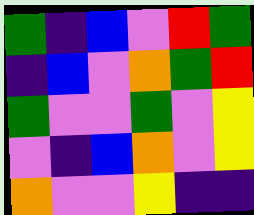[["green", "indigo", "blue", "violet", "red", "green"], ["indigo", "blue", "violet", "orange", "green", "red"], ["green", "violet", "violet", "green", "violet", "yellow"], ["violet", "indigo", "blue", "orange", "violet", "yellow"], ["orange", "violet", "violet", "yellow", "indigo", "indigo"]]